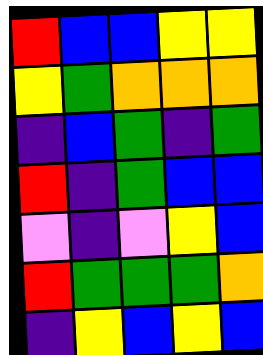[["red", "blue", "blue", "yellow", "yellow"], ["yellow", "green", "orange", "orange", "orange"], ["indigo", "blue", "green", "indigo", "green"], ["red", "indigo", "green", "blue", "blue"], ["violet", "indigo", "violet", "yellow", "blue"], ["red", "green", "green", "green", "orange"], ["indigo", "yellow", "blue", "yellow", "blue"]]